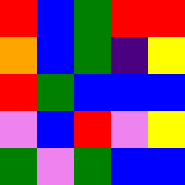[["red", "blue", "green", "red", "red"], ["orange", "blue", "green", "indigo", "yellow"], ["red", "green", "blue", "blue", "blue"], ["violet", "blue", "red", "violet", "yellow"], ["green", "violet", "green", "blue", "blue"]]